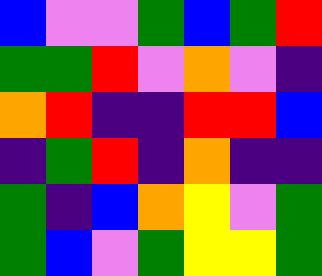[["blue", "violet", "violet", "green", "blue", "green", "red"], ["green", "green", "red", "violet", "orange", "violet", "indigo"], ["orange", "red", "indigo", "indigo", "red", "red", "blue"], ["indigo", "green", "red", "indigo", "orange", "indigo", "indigo"], ["green", "indigo", "blue", "orange", "yellow", "violet", "green"], ["green", "blue", "violet", "green", "yellow", "yellow", "green"]]